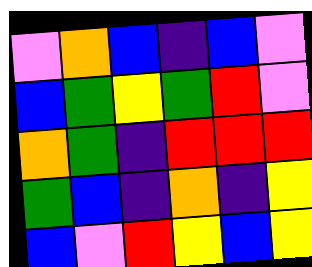[["violet", "orange", "blue", "indigo", "blue", "violet"], ["blue", "green", "yellow", "green", "red", "violet"], ["orange", "green", "indigo", "red", "red", "red"], ["green", "blue", "indigo", "orange", "indigo", "yellow"], ["blue", "violet", "red", "yellow", "blue", "yellow"]]